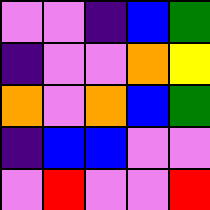[["violet", "violet", "indigo", "blue", "green"], ["indigo", "violet", "violet", "orange", "yellow"], ["orange", "violet", "orange", "blue", "green"], ["indigo", "blue", "blue", "violet", "violet"], ["violet", "red", "violet", "violet", "red"]]